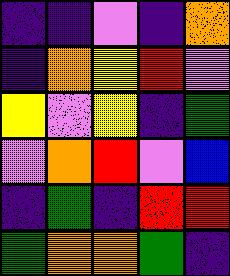[["indigo", "indigo", "violet", "indigo", "orange"], ["indigo", "orange", "yellow", "red", "violet"], ["yellow", "violet", "yellow", "indigo", "green"], ["violet", "orange", "red", "violet", "blue"], ["indigo", "green", "indigo", "red", "red"], ["green", "orange", "orange", "green", "indigo"]]